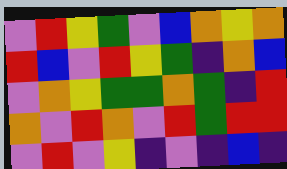[["violet", "red", "yellow", "green", "violet", "blue", "orange", "yellow", "orange"], ["red", "blue", "violet", "red", "yellow", "green", "indigo", "orange", "blue"], ["violet", "orange", "yellow", "green", "green", "orange", "green", "indigo", "red"], ["orange", "violet", "red", "orange", "violet", "red", "green", "red", "red"], ["violet", "red", "violet", "yellow", "indigo", "violet", "indigo", "blue", "indigo"]]